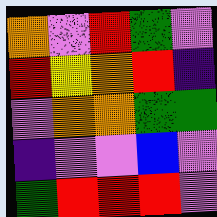[["orange", "violet", "red", "green", "violet"], ["red", "yellow", "orange", "red", "indigo"], ["violet", "orange", "orange", "green", "green"], ["indigo", "violet", "violet", "blue", "violet"], ["green", "red", "red", "red", "violet"]]